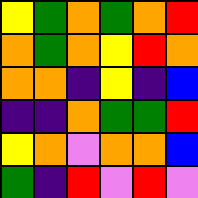[["yellow", "green", "orange", "green", "orange", "red"], ["orange", "green", "orange", "yellow", "red", "orange"], ["orange", "orange", "indigo", "yellow", "indigo", "blue"], ["indigo", "indigo", "orange", "green", "green", "red"], ["yellow", "orange", "violet", "orange", "orange", "blue"], ["green", "indigo", "red", "violet", "red", "violet"]]